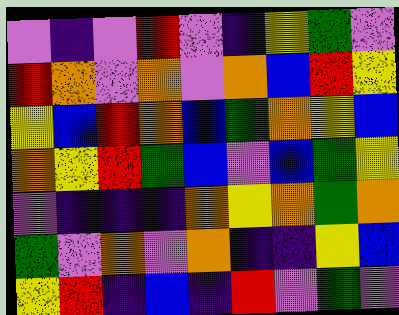[["violet", "indigo", "violet", "red", "violet", "indigo", "yellow", "green", "violet"], ["red", "orange", "violet", "orange", "violet", "orange", "blue", "red", "yellow"], ["yellow", "blue", "red", "orange", "blue", "green", "orange", "yellow", "blue"], ["orange", "yellow", "red", "green", "blue", "violet", "blue", "green", "yellow"], ["violet", "indigo", "indigo", "indigo", "orange", "yellow", "orange", "green", "orange"], ["green", "violet", "orange", "violet", "orange", "indigo", "indigo", "yellow", "blue"], ["yellow", "red", "indigo", "blue", "indigo", "red", "violet", "green", "violet"]]